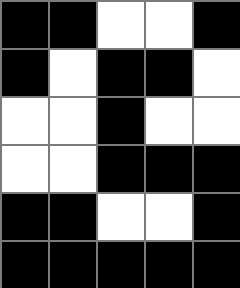[["black", "black", "white", "white", "black"], ["black", "white", "black", "black", "white"], ["white", "white", "black", "white", "white"], ["white", "white", "black", "black", "black"], ["black", "black", "white", "white", "black"], ["black", "black", "black", "black", "black"]]